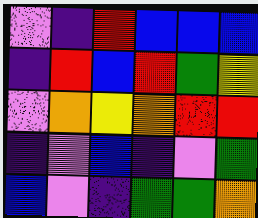[["violet", "indigo", "red", "blue", "blue", "blue"], ["indigo", "red", "blue", "red", "green", "yellow"], ["violet", "orange", "yellow", "orange", "red", "red"], ["indigo", "violet", "blue", "indigo", "violet", "green"], ["blue", "violet", "indigo", "green", "green", "orange"]]